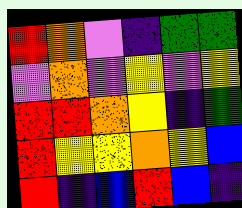[["red", "orange", "violet", "indigo", "green", "green"], ["violet", "orange", "violet", "yellow", "violet", "yellow"], ["red", "red", "orange", "yellow", "indigo", "green"], ["red", "yellow", "yellow", "orange", "yellow", "blue"], ["red", "indigo", "blue", "red", "blue", "indigo"]]